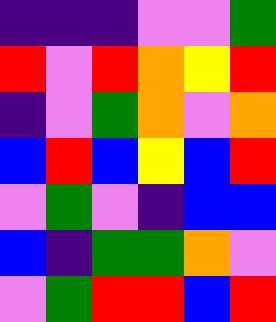[["indigo", "indigo", "indigo", "violet", "violet", "green"], ["red", "violet", "red", "orange", "yellow", "red"], ["indigo", "violet", "green", "orange", "violet", "orange"], ["blue", "red", "blue", "yellow", "blue", "red"], ["violet", "green", "violet", "indigo", "blue", "blue"], ["blue", "indigo", "green", "green", "orange", "violet"], ["violet", "green", "red", "red", "blue", "red"]]